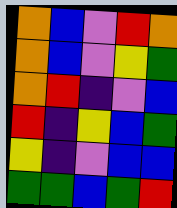[["orange", "blue", "violet", "red", "orange"], ["orange", "blue", "violet", "yellow", "green"], ["orange", "red", "indigo", "violet", "blue"], ["red", "indigo", "yellow", "blue", "green"], ["yellow", "indigo", "violet", "blue", "blue"], ["green", "green", "blue", "green", "red"]]